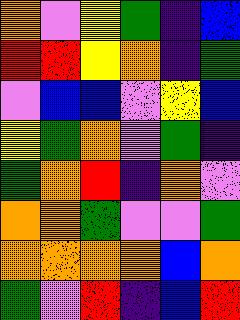[["orange", "violet", "yellow", "green", "indigo", "blue"], ["red", "red", "yellow", "orange", "indigo", "green"], ["violet", "blue", "blue", "violet", "yellow", "blue"], ["yellow", "green", "orange", "violet", "green", "indigo"], ["green", "orange", "red", "indigo", "orange", "violet"], ["orange", "orange", "green", "violet", "violet", "green"], ["orange", "orange", "orange", "orange", "blue", "orange"], ["green", "violet", "red", "indigo", "blue", "red"]]